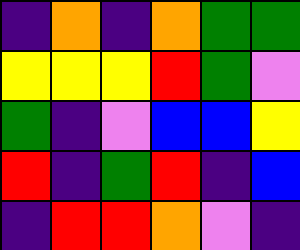[["indigo", "orange", "indigo", "orange", "green", "green"], ["yellow", "yellow", "yellow", "red", "green", "violet"], ["green", "indigo", "violet", "blue", "blue", "yellow"], ["red", "indigo", "green", "red", "indigo", "blue"], ["indigo", "red", "red", "orange", "violet", "indigo"]]